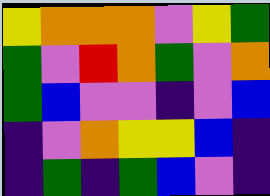[["yellow", "orange", "orange", "orange", "violet", "yellow", "green"], ["green", "violet", "red", "orange", "green", "violet", "orange"], ["green", "blue", "violet", "violet", "indigo", "violet", "blue"], ["indigo", "violet", "orange", "yellow", "yellow", "blue", "indigo"], ["indigo", "green", "indigo", "green", "blue", "violet", "indigo"]]